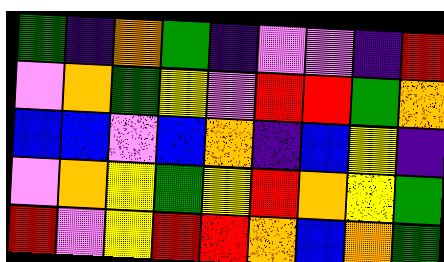[["green", "indigo", "orange", "green", "indigo", "violet", "violet", "indigo", "red"], ["violet", "orange", "green", "yellow", "violet", "red", "red", "green", "orange"], ["blue", "blue", "violet", "blue", "orange", "indigo", "blue", "yellow", "indigo"], ["violet", "orange", "yellow", "green", "yellow", "red", "orange", "yellow", "green"], ["red", "violet", "yellow", "red", "red", "orange", "blue", "orange", "green"]]